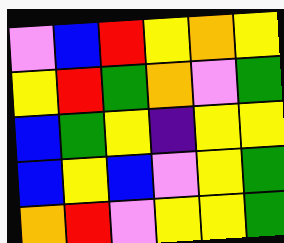[["violet", "blue", "red", "yellow", "orange", "yellow"], ["yellow", "red", "green", "orange", "violet", "green"], ["blue", "green", "yellow", "indigo", "yellow", "yellow"], ["blue", "yellow", "blue", "violet", "yellow", "green"], ["orange", "red", "violet", "yellow", "yellow", "green"]]